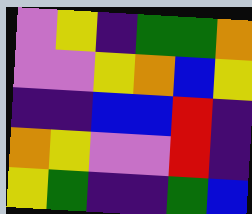[["violet", "yellow", "indigo", "green", "green", "orange"], ["violet", "violet", "yellow", "orange", "blue", "yellow"], ["indigo", "indigo", "blue", "blue", "red", "indigo"], ["orange", "yellow", "violet", "violet", "red", "indigo"], ["yellow", "green", "indigo", "indigo", "green", "blue"]]